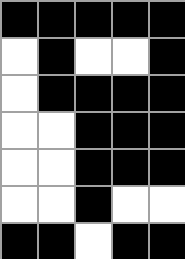[["black", "black", "black", "black", "black"], ["white", "black", "white", "white", "black"], ["white", "black", "black", "black", "black"], ["white", "white", "black", "black", "black"], ["white", "white", "black", "black", "black"], ["white", "white", "black", "white", "white"], ["black", "black", "white", "black", "black"]]